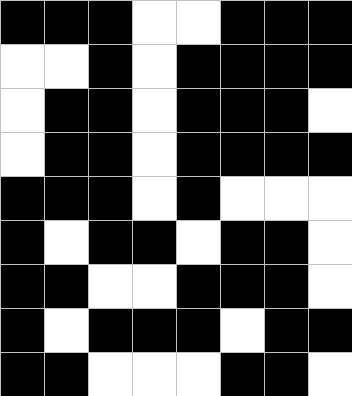[["black", "black", "black", "white", "white", "black", "black", "black"], ["white", "white", "black", "white", "black", "black", "black", "black"], ["white", "black", "black", "white", "black", "black", "black", "white"], ["white", "black", "black", "white", "black", "black", "black", "black"], ["black", "black", "black", "white", "black", "white", "white", "white"], ["black", "white", "black", "black", "white", "black", "black", "white"], ["black", "black", "white", "white", "black", "black", "black", "white"], ["black", "white", "black", "black", "black", "white", "black", "black"], ["black", "black", "white", "white", "white", "black", "black", "white"]]